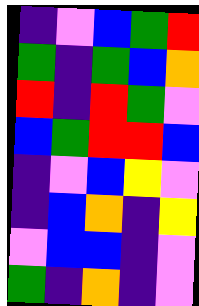[["indigo", "violet", "blue", "green", "red"], ["green", "indigo", "green", "blue", "orange"], ["red", "indigo", "red", "green", "violet"], ["blue", "green", "red", "red", "blue"], ["indigo", "violet", "blue", "yellow", "violet"], ["indigo", "blue", "orange", "indigo", "yellow"], ["violet", "blue", "blue", "indigo", "violet"], ["green", "indigo", "orange", "indigo", "violet"]]